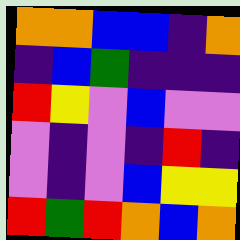[["orange", "orange", "blue", "blue", "indigo", "orange"], ["indigo", "blue", "green", "indigo", "indigo", "indigo"], ["red", "yellow", "violet", "blue", "violet", "violet"], ["violet", "indigo", "violet", "indigo", "red", "indigo"], ["violet", "indigo", "violet", "blue", "yellow", "yellow"], ["red", "green", "red", "orange", "blue", "orange"]]